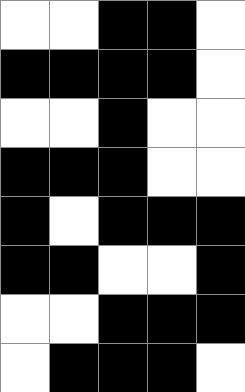[["white", "white", "black", "black", "white"], ["black", "black", "black", "black", "white"], ["white", "white", "black", "white", "white"], ["black", "black", "black", "white", "white"], ["black", "white", "black", "black", "black"], ["black", "black", "white", "white", "black"], ["white", "white", "black", "black", "black"], ["white", "black", "black", "black", "white"]]